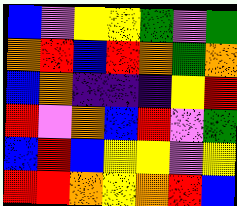[["blue", "violet", "yellow", "yellow", "green", "violet", "green"], ["orange", "red", "blue", "red", "orange", "green", "orange"], ["blue", "orange", "indigo", "indigo", "indigo", "yellow", "red"], ["red", "violet", "orange", "blue", "red", "violet", "green"], ["blue", "red", "blue", "yellow", "yellow", "violet", "yellow"], ["red", "red", "orange", "yellow", "orange", "red", "blue"]]